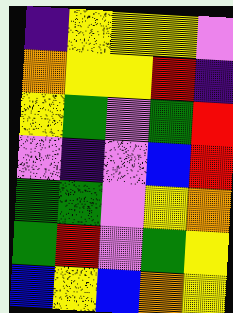[["indigo", "yellow", "yellow", "yellow", "violet"], ["orange", "yellow", "yellow", "red", "indigo"], ["yellow", "green", "violet", "green", "red"], ["violet", "indigo", "violet", "blue", "red"], ["green", "green", "violet", "yellow", "orange"], ["green", "red", "violet", "green", "yellow"], ["blue", "yellow", "blue", "orange", "yellow"]]